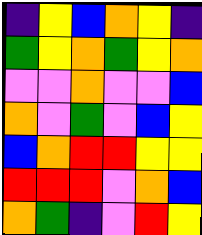[["indigo", "yellow", "blue", "orange", "yellow", "indigo"], ["green", "yellow", "orange", "green", "yellow", "orange"], ["violet", "violet", "orange", "violet", "violet", "blue"], ["orange", "violet", "green", "violet", "blue", "yellow"], ["blue", "orange", "red", "red", "yellow", "yellow"], ["red", "red", "red", "violet", "orange", "blue"], ["orange", "green", "indigo", "violet", "red", "yellow"]]